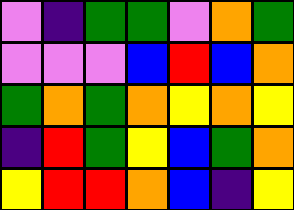[["violet", "indigo", "green", "green", "violet", "orange", "green"], ["violet", "violet", "violet", "blue", "red", "blue", "orange"], ["green", "orange", "green", "orange", "yellow", "orange", "yellow"], ["indigo", "red", "green", "yellow", "blue", "green", "orange"], ["yellow", "red", "red", "orange", "blue", "indigo", "yellow"]]